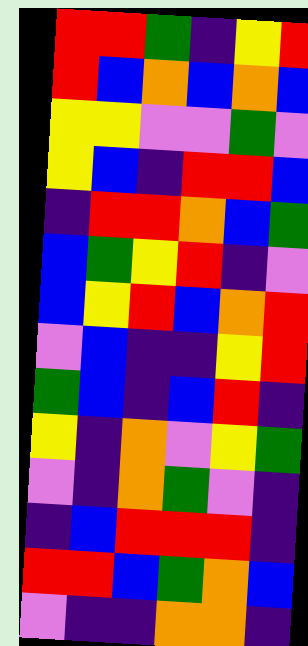[["red", "red", "green", "indigo", "yellow", "red"], ["red", "blue", "orange", "blue", "orange", "blue"], ["yellow", "yellow", "violet", "violet", "green", "violet"], ["yellow", "blue", "indigo", "red", "red", "blue"], ["indigo", "red", "red", "orange", "blue", "green"], ["blue", "green", "yellow", "red", "indigo", "violet"], ["blue", "yellow", "red", "blue", "orange", "red"], ["violet", "blue", "indigo", "indigo", "yellow", "red"], ["green", "blue", "indigo", "blue", "red", "indigo"], ["yellow", "indigo", "orange", "violet", "yellow", "green"], ["violet", "indigo", "orange", "green", "violet", "indigo"], ["indigo", "blue", "red", "red", "red", "indigo"], ["red", "red", "blue", "green", "orange", "blue"], ["violet", "indigo", "indigo", "orange", "orange", "indigo"]]